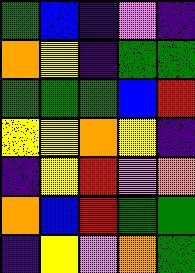[["green", "blue", "indigo", "violet", "indigo"], ["orange", "yellow", "indigo", "green", "green"], ["green", "green", "green", "blue", "red"], ["yellow", "yellow", "orange", "yellow", "indigo"], ["indigo", "yellow", "red", "violet", "orange"], ["orange", "blue", "red", "green", "green"], ["indigo", "yellow", "violet", "orange", "green"]]